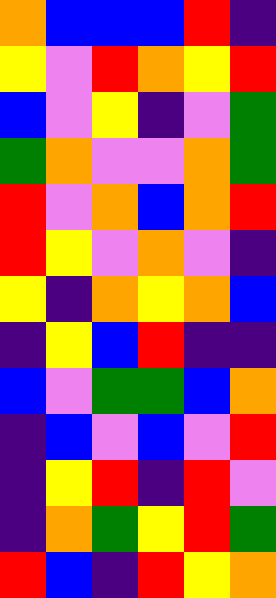[["orange", "blue", "blue", "blue", "red", "indigo"], ["yellow", "violet", "red", "orange", "yellow", "red"], ["blue", "violet", "yellow", "indigo", "violet", "green"], ["green", "orange", "violet", "violet", "orange", "green"], ["red", "violet", "orange", "blue", "orange", "red"], ["red", "yellow", "violet", "orange", "violet", "indigo"], ["yellow", "indigo", "orange", "yellow", "orange", "blue"], ["indigo", "yellow", "blue", "red", "indigo", "indigo"], ["blue", "violet", "green", "green", "blue", "orange"], ["indigo", "blue", "violet", "blue", "violet", "red"], ["indigo", "yellow", "red", "indigo", "red", "violet"], ["indigo", "orange", "green", "yellow", "red", "green"], ["red", "blue", "indigo", "red", "yellow", "orange"]]